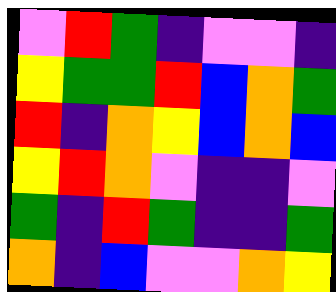[["violet", "red", "green", "indigo", "violet", "violet", "indigo"], ["yellow", "green", "green", "red", "blue", "orange", "green"], ["red", "indigo", "orange", "yellow", "blue", "orange", "blue"], ["yellow", "red", "orange", "violet", "indigo", "indigo", "violet"], ["green", "indigo", "red", "green", "indigo", "indigo", "green"], ["orange", "indigo", "blue", "violet", "violet", "orange", "yellow"]]